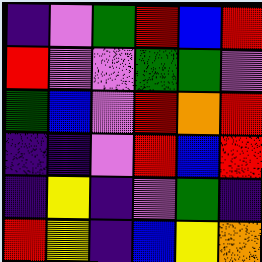[["indigo", "violet", "green", "red", "blue", "red"], ["red", "violet", "violet", "green", "green", "violet"], ["green", "blue", "violet", "red", "orange", "red"], ["indigo", "indigo", "violet", "red", "blue", "red"], ["indigo", "yellow", "indigo", "violet", "green", "indigo"], ["red", "yellow", "indigo", "blue", "yellow", "orange"]]